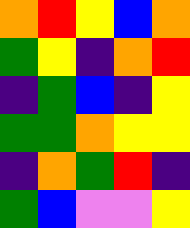[["orange", "red", "yellow", "blue", "orange"], ["green", "yellow", "indigo", "orange", "red"], ["indigo", "green", "blue", "indigo", "yellow"], ["green", "green", "orange", "yellow", "yellow"], ["indigo", "orange", "green", "red", "indigo"], ["green", "blue", "violet", "violet", "yellow"]]